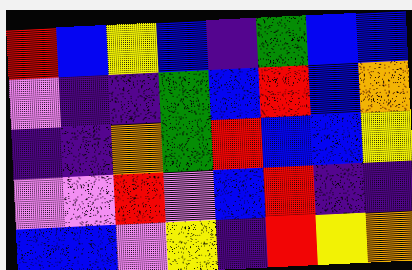[["red", "blue", "yellow", "blue", "indigo", "green", "blue", "blue"], ["violet", "indigo", "indigo", "green", "blue", "red", "blue", "orange"], ["indigo", "indigo", "orange", "green", "red", "blue", "blue", "yellow"], ["violet", "violet", "red", "violet", "blue", "red", "indigo", "indigo"], ["blue", "blue", "violet", "yellow", "indigo", "red", "yellow", "orange"]]